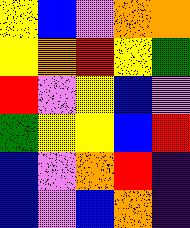[["yellow", "blue", "violet", "orange", "orange"], ["yellow", "orange", "red", "yellow", "green"], ["red", "violet", "yellow", "blue", "violet"], ["green", "yellow", "yellow", "blue", "red"], ["blue", "violet", "orange", "red", "indigo"], ["blue", "violet", "blue", "orange", "indigo"]]